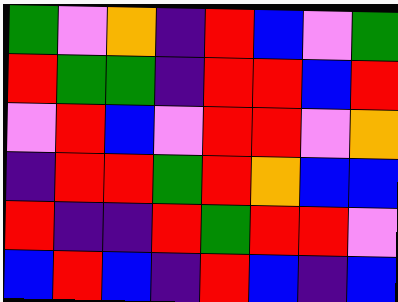[["green", "violet", "orange", "indigo", "red", "blue", "violet", "green"], ["red", "green", "green", "indigo", "red", "red", "blue", "red"], ["violet", "red", "blue", "violet", "red", "red", "violet", "orange"], ["indigo", "red", "red", "green", "red", "orange", "blue", "blue"], ["red", "indigo", "indigo", "red", "green", "red", "red", "violet"], ["blue", "red", "blue", "indigo", "red", "blue", "indigo", "blue"]]